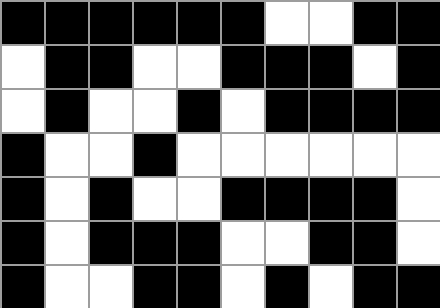[["black", "black", "black", "black", "black", "black", "white", "white", "black", "black"], ["white", "black", "black", "white", "white", "black", "black", "black", "white", "black"], ["white", "black", "white", "white", "black", "white", "black", "black", "black", "black"], ["black", "white", "white", "black", "white", "white", "white", "white", "white", "white"], ["black", "white", "black", "white", "white", "black", "black", "black", "black", "white"], ["black", "white", "black", "black", "black", "white", "white", "black", "black", "white"], ["black", "white", "white", "black", "black", "white", "black", "white", "black", "black"]]